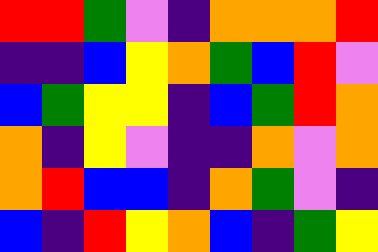[["red", "red", "green", "violet", "indigo", "orange", "orange", "orange", "red"], ["indigo", "indigo", "blue", "yellow", "orange", "green", "blue", "red", "violet"], ["blue", "green", "yellow", "yellow", "indigo", "blue", "green", "red", "orange"], ["orange", "indigo", "yellow", "violet", "indigo", "indigo", "orange", "violet", "orange"], ["orange", "red", "blue", "blue", "indigo", "orange", "green", "violet", "indigo"], ["blue", "indigo", "red", "yellow", "orange", "blue", "indigo", "green", "yellow"]]